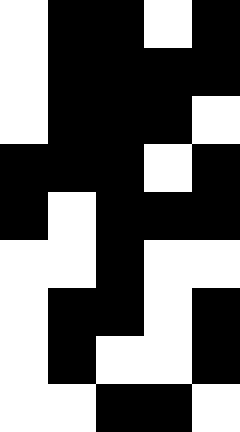[["white", "black", "black", "white", "black"], ["white", "black", "black", "black", "black"], ["white", "black", "black", "black", "white"], ["black", "black", "black", "white", "black"], ["black", "white", "black", "black", "black"], ["white", "white", "black", "white", "white"], ["white", "black", "black", "white", "black"], ["white", "black", "white", "white", "black"], ["white", "white", "black", "black", "white"]]